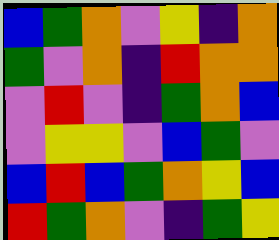[["blue", "green", "orange", "violet", "yellow", "indigo", "orange"], ["green", "violet", "orange", "indigo", "red", "orange", "orange"], ["violet", "red", "violet", "indigo", "green", "orange", "blue"], ["violet", "yellow", "yellow", "violet", "blue", "green", "violet"], ["blue", "red", "blue", "green", "orange", "yellow", "blue"], ["red", "green", "orange", "violet", "indigo", "green", "yellow"]]